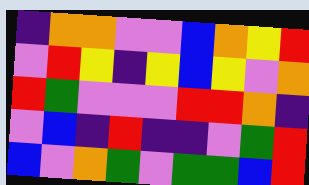[["indigo", "orange", "orange", "violet", "violet", "blue", "orange", "yellow", "red"], ["violet", "red", "yellow", "indigo", "yellow", "blue", "yellow", "violet", "orange"], ["red", "green", "violet", "violet", "violet", "red", "red", "orange", "indigo"], ["violet", "blue", "indigo", "red", "indigo", "indigo", "violet", "green", "red"], ["blue", "violet", "orange", "green", "violet", "green", "green", "blue", "red"]]